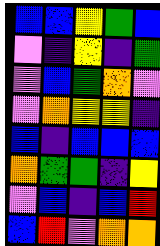[["blue", "blue", "yellow", "green", "blue"], ["violet", "indigo", "yellow", "indigo", "green"], ["violet", "blue", "green", "orange", "violet"], ["violet", "orange", "yellow", "yellow", "indigo"], ["blue", "indigo", "blue", "blue", "blue"], ["orange", "green", "green", "indigo", "yellow"], ["violet", "blue", "indigo", "blue", "red"], ["blue", "red", "violet", "orange", "orange"]]